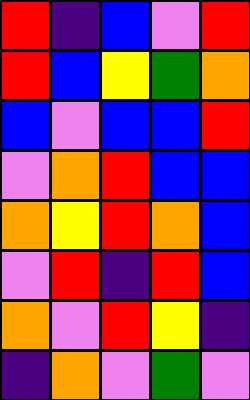[["red", "indigo", "blue", "violet", "red"], ["red", "blue", "yellow", "green", "orange"], ["blue", "violet", "blue", "blue", "red"], ["violet", "orange", "red", "blue", "blue"], ["orange", "yellow", "red", "orange", "blue"], ["violet", "red", "indigo", "red", "blue"], ["orange", "violet", "red", "yellow", "indigo"], ["indigo", "orange", "violet", "green", "violet"]]